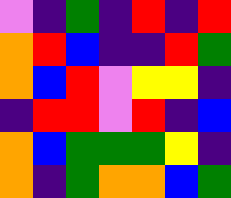[["violet", "indigo", "green", "indigo", "red", "indigo", "red"], ["orange", "red", "blue", "indigo", "indigo", "red", "green"], ["orange", "blue", "red", "violet", "yellow", "yellow", "indigo"], ["indigo", "red", "red", "violet", "red", "indigo", "blue"], ["orange", "blue", "green", "green", "green", "yellow", "indigo"], ["orange", "indigo", "green", "orange", "orange", "blue", "green"]]